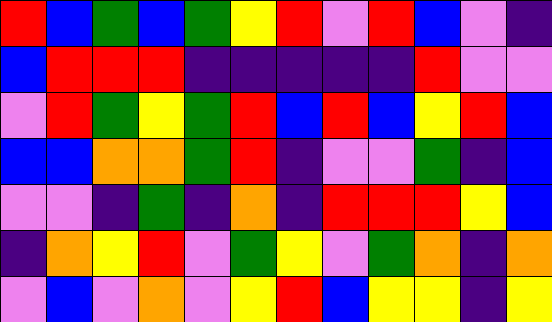[["red", "blue", "green", "blue", "green", "yellow", "red", "violet", "red", "blue", "violet", "indigo"], ["blue", "red", "red", "red", "indigo", "indigo", "indigo", "indigo", "indigo", "red", "violet", "violet"], ["violet", "red", "green", "yellow", "green", "red", "blue", "red", "blue", "yellow", "red", "blue"], ["blue", "blue", "orange", "orange", "green", "red", "indigo", "violet", "violet", "green", "indigo", "blue"], ["violet", "violet", "indigo", "green", "indigo", "orange", "indigo", "red", "red", "red", "yellow", "blue"], ["indigo", "orange", "yellow", "red", "violet", "green", "yellow", "violet", "green", "orange", "indigo", "orange"], ["violet", "blue", "violet", "orange", "violet", "yellow", "red", "blue", "yellow", "yellow", "indigo", "yellow"]]